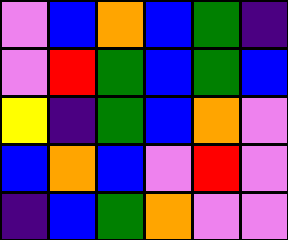[["violet", "blue", "orange", "blue", "green", "indigo"], ["violet", "red", "green", "blue", "green", "blue"], ["yellow", "indigo", "green", "blue", "orange", "violet"], ["blue", "orange", "blue", "violet", "red", "violet"], ["indigo", "blue", "green", "orange", "violet", "violet"]]